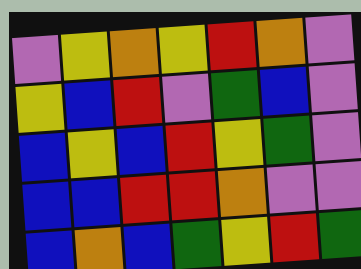[["violet", "yellow", "orange", "yellow", "red", "orange", "violet"], ["yellow", "blue", "red", "violet", "green", "blue", "violet"], ["blue", "yellow", "blue", "red", "yellow", "green", "violet"], ["blue", "blue", "red", "red", "orange", "violet", "violet"], ["blue", "orange", "blue", "green", "yellow", "red", "green"]]